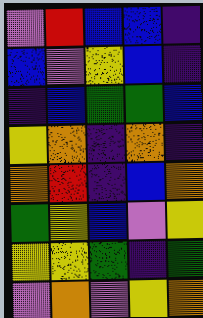[["violet", "red", "blue", "blue", "indigo"], ["blue", "violet", "yellow", "blue", "indigo"], ["indigo", "blue", "green", "green", "blue"], ["yellow", "orange", "indigo", "orange", "indigo"], ["orange", "red", "indigo", "blue", "orange"], ["green", "yellow", "blue", "violet", "yellow"], ["yellow", "yellow", "green", "indigo", "green"], ["violet", "orange", "violet", "yellow", "orange"]]